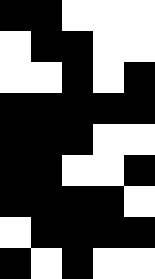[["black", "black", "white", "white", "white"], ["white", "black", "black", "white", "white"], ["white", "white", "black", "white", "black"], ["black", "black", "black", "black", "black"], ["black", "black", "black", "white", "white"], ["black", "black", "white", "white", "black"], ["black", "black", "black", "black", "white"], ["white", "black", "black", "black", "black"], ["black", "white", "black", "white", "white"]]